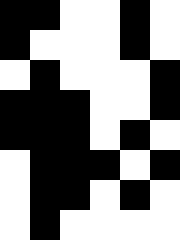[["black", "black", "white", "white", "black", "white"], ["black", "white", "white", "white", "black", "white"], ["white", "black", "white", "white", "white", "black"], ["black", "black", "black", "white", "white", "black"], ["black", "black", "black", "white", "black", "white"], ["white", "black", "black", "black", "white", "black"], ["white", "black", "black", "white", "black", "white"], ["white", "black", "white", "white", "white", "white"]]